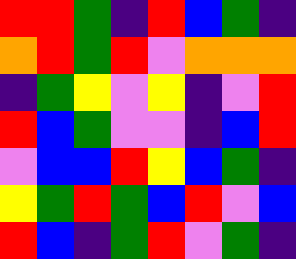[["red", "red", "green", "indigo", "red", "blue", "green", "indigo"], ["orange", "red", "green", "red", "violet", "orange", "orange", "orange"], ["indigo", "green", "yellow", "violet", "yellow", "indigo", "violet", "red"], ["red", "blue", "green", "violet", "violet", "indigo", "blue", "red"], ["violet", "blue", "blue", "red", "yellow", "blue", "green", "indigo"], ["yellow", "green", "red", "green", "blue", "red", "violet", "blue"], ["red", "blue", "indigo", "green", "red", "violet", "green", "indigo"]]